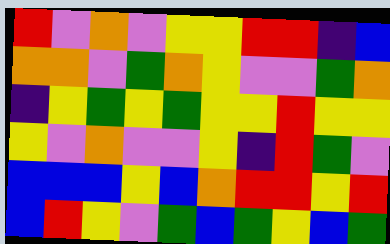[["red", "violet", "orange", "violet", "yellow", "yellow", "red", "red", "indigo", "blue"], ["orange", "orange", "violet", "green", "orange", "yellow", "violet", "violet", "green", "orange"], ["indigo", "yellow", "green", "yellow", "green", "yellow", "yellow", "red", "yellow", "yellow"], ["yellow", "violet", "orange", "violet", "violet", "yellow", "indigo", "red", "green", "violet"], ["blue", "blue", "blue", "yellow", "blue", "orange", "red", "red", "yellow", "red"], ["blue", "red", "yellow", "violet", "green", "blue", "green", "yellow", "blue", "green"]]